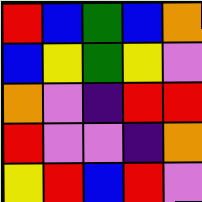[["red", "blue", "green", "blue", "orange"], ["blue", "yellow", "green", "yellow", "violet"], ["orange", "violet", "indigo", "red", "red"], ["red", "violet", "violet", "indigo", "orange"], ["yellow", "red", "blue", "red", "violet"]]